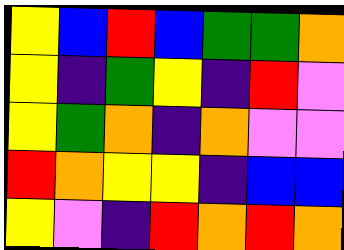[["yellow", "blue", "red", "blue", "green", "green", "orange"], ["yellow", "indigo", "green", "yellow", "indigo", "red", "violet"], ["yellow", "green", "orange", "indigo", "orange", "violet", "violet"], ["red", "orange", "yellow", "yellow", "indigo", "blue", "blue"], ["yellow", "violet", "indigo", "red", "orange", "red", "orange"]]